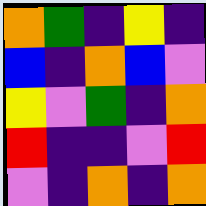[["orange", "green", "indigo", "yellow", "indigo"], ["blue", "indigo", "orange", "blue", "violet"], ["yellow", "violet", "green", "indigo", "orange"], ["red", "indigo", "indigo", "violet", "red"], ["violet", "indigo", "orange", "indigo", "orange"]]